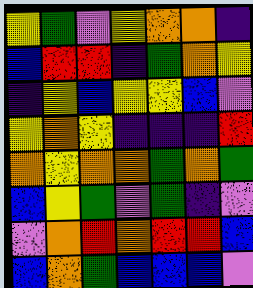[["yellow", "green", "violet", "yellow", "orange", "orange", "indigo"], ["blue", "red", "red", "indigo", "green", "orange", "yellow"], ["indigo", "yellow", "blue", "yellow", "yellow", "blue", "violet"], ["yellow", "orange", "yellow", "indigo", "indigo", "indigo", "red"], ["orange", "yellow", "orange", "orange", "green", "orange", "green"], ["blue", "yellow", "green", "violet", "green", "indigo", "violet"], ["violet", "orange", "red", "orange", "red", "red", "blue"], ["blue", "orange", "green", "blue", "blue", "blue", "violet"]]